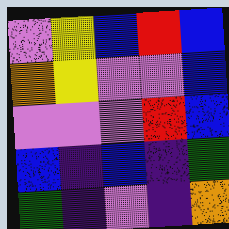[["violet", "yellow", "blue", "red", "blue"], ["orange", "yellow", "violet", "violet", "blue"], ["violet", "violet", "violet", "red", "blue"], ["blue", "indigo", "blue", "indigo", "green"], ["green", "indigo", "violet", "indigo", "orange"]]